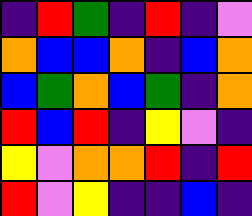[["indigo", "red", "green", "indigo", "red", "indigo", "violet"], ["orange", "blue", "blue", "orange", "indigo", "blue", "orange"], ["blue", "green", "orange", "blue", "green", "indigo", "orange"], ["red", "blue", "red", "indigo", "yellow", "violet", "indigo"], ["yellow", "violet", "orange", "orange", "red", "indigo", "red"], ["red", "violet", "yellow", "indigo", "indigo", "blue", "indigo"]]